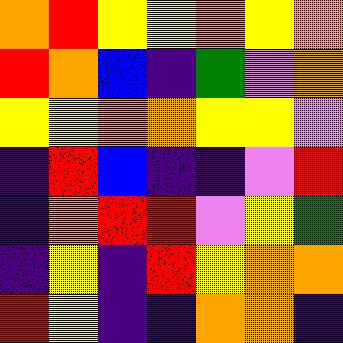[["orange", "red", "yellow", "yellow", "orange", "yellow", "orange"], ["red", "orange", "blue", "indigo", "green", "violet", "orange"], ["yellow", "yellow", "orange", "orange", "yellow", "yellow", "violet"], ["indigo", "red", "blue", "indigo", "indigo", "violet", "red"], ["indigo", "orange", "red", "red", "violet", "yellow", "green"], ["indigo", "yellow", "indigo", "red", "yellow", "orange", "orange"], ["red", "yellow", "indigo", "indigo", "orange", "orange", "indigo"]]